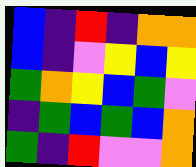[["blue", "indigo", "red", "indigo", "orange", "orange"], ["blue", "indigo", "violet", "yellow", "blue", "yellow"], ["green", "orange", "yellow", "blue", "green", "violet"], ["indigo", "green", "blue", "green", "blue", "orange"], ["green", "indigo", "red", "violet", "violet", "orange"]]